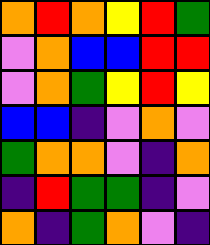[["orange", "red", "orange", "yellow", "red", "green"], ["violet", "orange", "blue", "blue", "red", "red"], ["violet", "orange", "green", "yellow", "red", "yellow"], ["blue", "blue", "indigo", "violet", "orange", "violet"], ["green", "orange", "orange", "violet", "indigo", "orange"], ["indigo", "red", "green", "green", "indigo", "violet"], ["orange", "indigo", "green", "orange", "violet", "indigo"]]